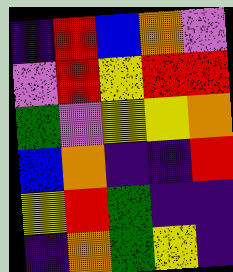[["indigo", "red", "blue", "orange", "violet"], ["violet", "red", "yellow", "red", "red"], ["green", "violet", "yellow", "yellow", "orange"], ["blue", "orange", "indigo", "indigo", "red"], ["yellow", "red", "green", "indigo", "indigo"], ["indigo", "orange", "green", "yellow", "indigo"]]